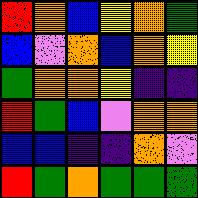[["red", "orange", "blue", "yellow", "orange", "green"], ["blue", "violet", "orange", "blue", "orange", "yellow"], ["green", "orange", "orange", "yellow", "indigo", "indigo"], ["red", "green", "blue", "violet", "orange", "orange"], ["blue", "blue", "indigo", "indigo", "orange", "violet"], ["red", "green", "orange", "green", "green", "green"]]